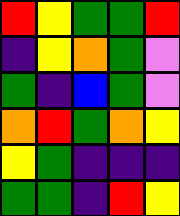[["red", "yellow", "green", "green", "red"], ["indigo", "yellow", "orange", "green", "violet"], ["green", "indigo", "blue", "green", "violet"], ["orange", "red", "green", "orange", "yellow"], ["yellow", "green", "indigo", "indigo", "indigo"], ["green", "green", "indigo", "red", "yellow"]]